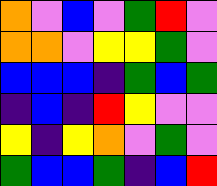[["orange", "violet", "blue", "violet", "green", "red", "violet"], ["orange", "orange", "violet", "yellow", "yellow", "green", "violet"], ["blue", "blue", "blue", "indigo", "green", "blue", "green"], ["indigo", "blue", "indigo", "red", "yellow", "violet", "violet"], ["yellow", "indigo", "yellow", "orange", "violet", "green", "violet"], ["green", "blue", "blue", "green", "indigo", "blue", "red"]]